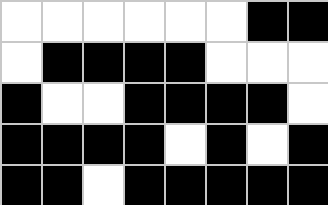[["white", "white", "white", "white", "white", "white", "black", "black"], ["white", "black", "black", "black", "black", "white", "white", "white"], ["black", "white", "white", "black", "black", "black", "black", "white"], ["black", "black", "black", "black", "white", "black", "white", "black"], ["black", "black", "white", "black", "black", "black", "black", "black"]]